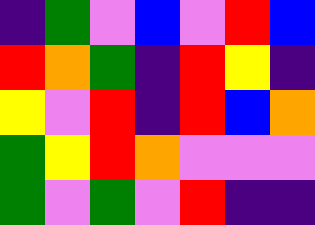[["indigo", "green", "violet", "blue", "violet", "red", "blue"], ["red", "orange", "green", "indigo", "red", "yellow", "indigo"], ["yellow", "violet", "red", "indigo", "red", "blue", "orange"], ["green", "yellow", "red", "orange", "violet", "violet", "violet"], ["green", "violet", "green", "violet", "red", "indigo", "indigo"]]